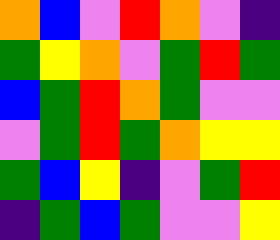[["orange", "blue", "violet", "red", "orange", "violet", "indigo"], ["green", "yellow", "orange", "violet", "green", "red", "green"], ["blue", "green", "red", "orange", "green", "violet", "violet"], ["violet", "green", "red", "green", "orange", "yellow", "yellow"], ["green", "blue", "yellow", "indigo", "violet", "green", "red"], ["indigo", "green", "blue", "green", "violet", "violet", "yellow"]]